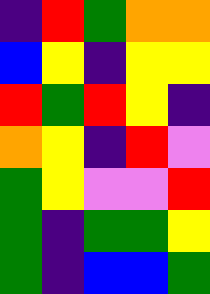[["indigo", "red", "green", "orange", "orange"], ["blue", "yellow", "indigo", "yellow", "yellow"], ["red", "green", "red", "yellow", "indigo"], ["orange", "yellow", "indigo", "red", "violet"], ["green", "yellow", "violet", "violet", "red"], ["green", "indigo", "green", "green", "yellow"], ["green", "indigo", "blue", "blue", "green"]]